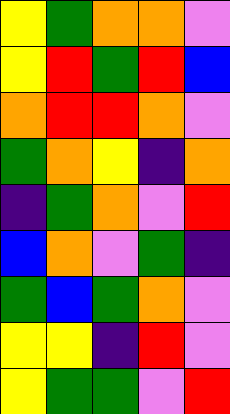[["yellow", "green", "orange", "orange", "violet"], ["yellow", "red", "green", "red", "blue"], ["orange", "red", "red", "orange", "violet"], ["green", "orange", "yellow", "indigo", "orange"], ["indigo", "green", "orange", "violet", "red"], ["blue", "orange", "violet", "green", "indigo"], ["green", "blue", "green", "orange", "violet"], ["yellow", "yellow", "indigo", "red", "violet"], ["yellow", "green", "green", "violet", "red"]]